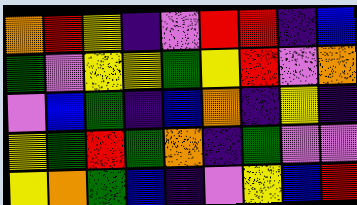[["orange", "red", "yellow", "indigo", "violet", "red", "red", "indigo", "blue"], ["green", "violet", "yellow", "yellow", "green", "yellow", "red", "violet", "orange"], ["violet", "blue", "green", "indigo", "blue", "orange", "indigo", "yellow", "indigo"], ["yellow", "green", "red", "green", "orange", "indigo", "green", "violet", "violet"], ["yellow", "orange", "green", "blue", "indigo", "violet", "yellow", "blue", "red"]]